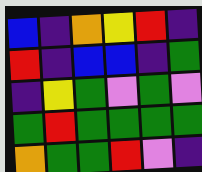[["blue", "indigo", "orange", "yellow", "red", "indigo"], ["red", "indigo", "blue", "blue", "indigo", "green"], ["indigo", "yellow", "green", "violet", "green", "violet"], ["green", "red", "green", "green", "green", "green"], ["orange", "green", "green", "red", "violet", "indigo"]]